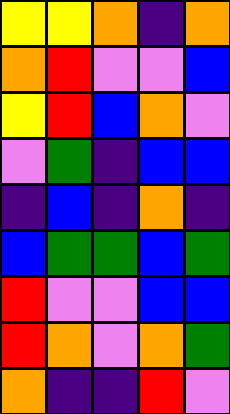[["yellow", "yellow", "orange", "indigo", "orange"], ["orange", "red", "violet", "violet", "blue"], ["yellow", "red", "blue", "orange", "violet"], ["violet", "green", "indigo", "blue", "blue"], ["indigo", "blue", "indigo", "orange", "indigo"], ["blue", "green", "green", "blue", "green"], ["red", "violet", "violet", "blue", "blue"], ["red", "orange", "violet", "orange", "green"], ["orange", "indigo", "indigo", "red", "violet"]]